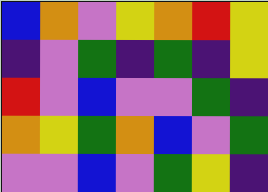[["blue", "orange", "violet", "yellow", "orange", "red", "yellow"], ["indigo", "violet", "green", "indigo", "green", "indigo", "yellow"], ["red", "violet", "blue", "violet", "violet", "green", "indigo"], ["orange", "yellow", "green", "orange", "blue", "violet", "green"], ["violet", "violet", "blue", "violet", "green", "yellow", "indigo"]]